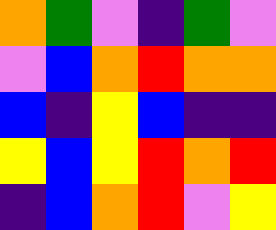[["orange", "green", "violet", "indigo", "green", "violet"], ["violet", "blue", "orange", "red", "orange", "orange"], ["blue", "indigo", "yellow", "blue", "indigo", "indigo"], ["yellow", "blue", "yellow", "red", "orange", "red"], ["indigo", "blue", "orange", "red", "violet", "yellow"]]